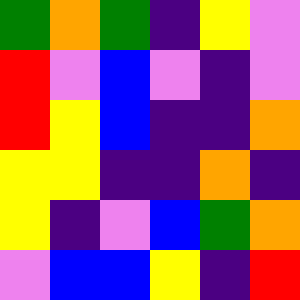[["green", "orange", "green", "indigo", "yellow", "violet"], ["red", "violet", "blue", "violet", "indigo", "violet"], ["red", "yellow", "blue", "indigo", "indigo", "orange"], ["yellow", "yellow", "indigo", "indigo", "orange", "indigo"], ["yellow", "indigo", "violet", "blue", "green", "orange"], ["violet", "blue", "blue", "yellow", "indigo", "red"]]